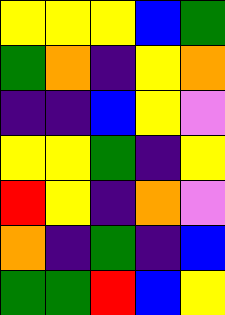[["yellow", "yellow", "yellow", "blue", "green"], ["green", "orange", "indigo", "yellow", "orange"], ["indigo", "indigo", "blue", "yellow", "violet"], ["yellow", "yellow", "green", "indigo", "yellow"], ["red", "yellow", "indigo", "orange", "violet"], ["orange", "indigo", "green", "indigo", "blue"], ["green", "green", "red", "blue", "yellow"]]